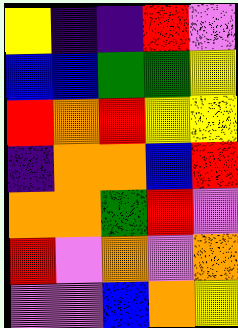[["yellow", "indigo", "indigo", "red", "violet"], ["blue", "blue", "green", "green", "yellow"], ["red", "orange", "red", "yellow", "yellow"], ["indigo", "orange", "orange", "blue", "red"], ["orange", "orange", "green", "red", "violet"], ["red", "violet", "orange", "violet", "orange"], ["violet", "violet", "blue", "orange", "yellow"]]